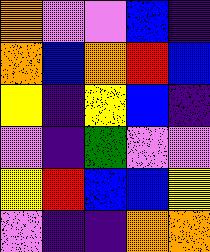[["orange", "violet", "violet", "blue", "indigo"], ["orange", "blue", "orange", "red", "blue"], ["yellow", "indigo", "yellow", "blue", "indigo"], ["violet", "indigo", "green", "violet", "violet"], ["yellow", "red", "blue", "blue", "yellow"], ["violet", "indigo", "indigo", "orange", "orange"]]